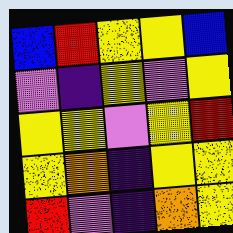[["blue", "red", "yellow", "yellow", "blue"], ["violet", "indigo", "yellow", "violet", "yellow"], ["yellow", "yellow", "violet", "yellow", "red"], ["yellow", "orange", "indigo", "yellow", "yellow"], ["red", "violet", "indigo", "orange", "yellow"]]